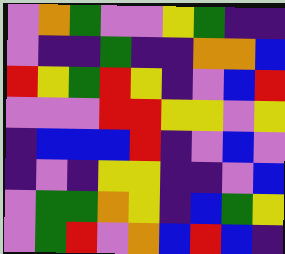[["violet", "orange", "green", "violet", "violet", "yellow", "green", "indigo", "indigo"], ["violet", "indigo", "indigo", "green", "indigo", "indigo", "orange", "orange", "blue"], ["red", "yellow", "green", "red", "yellow", "indigo", "violet", "blue", "red"], ["violet", "violet", "violet", "red", "red", "yellow", "yellow", "violet", "yellow"], ["indigo", "blue", "blue", "blue", "red", "indigo", "violet", "blue", "violet"], ["indigo", "violet", "indigo", "yellow", "yellow", "indigo", "indigo", "violet", "blue"], ["violet", "green", "green", "orange", "yellow", "indigo", "blue", "green", "yellow"], ["violet", "green", "red", "violet", "orange", "blue", "red", "blue", "indigo"]]